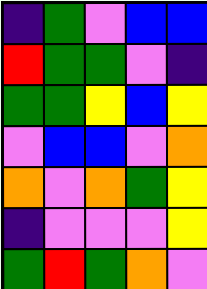[["indigo", "green", "violet", "blue", "blue"], ["red", "green", "green", "violet", "indigo"], ["green", "green", "yellow", "blue", "yellow"], ["violet", "blue", "blue", "violet", "orange"], ["orange", "violet", "orange", "green", "yellow"], ["indigo", "violet", "violet", "violet", "yellow"], ["green", "red", "green", "orange", "violet"]]